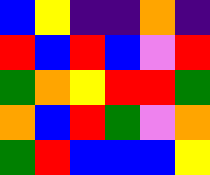[["blue", "yellow", "indigo", "indigo", "orange", "indigo"], ["red", "blue", "red", "blue", "violet", "red"], ["green", "orange", "yellow", "red", "red", "green"], ["orange", "blue", "red", "green", "violet", "orange"], ["green", "red", "blue", "blue", "blue", "yellow"]]